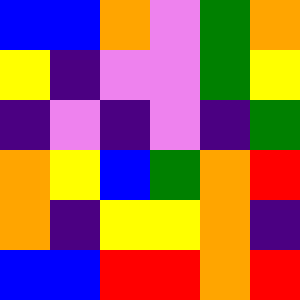[["blue", "blue", "orange", "violet", "green", "orange"], ["yellow", "indigo", "violet", "violet", "green", "yellow"], ["indigo", "violet", "indigo", "violet", "indigo", "green"], ["orange", "yellow", "blue", "green", "orange", "red"], ["orange", "indigo", "yellow", "yellow", "orange", "indigo"], ["blue", "blue", "red", "red", "orange", "red"]]